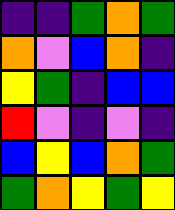[["indigo", "indigo", "green", "orange", "green"], ["orange", "violet", "blue", "orange", "indigo"], ["yellow", "green", "indigo", "blue", "blue"], ["red", "violet", "indigo", "violet", "indigo"], ["blue", "yellow", "blue", "orange", "green"], ["green", "orange", "yellow", "green", "yellow"]]